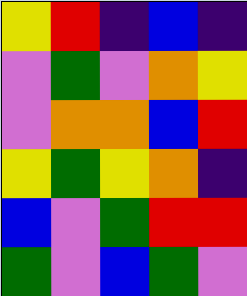[["yellow", "red", "indigo", "blue", "indigo"], ["violet", "green", "violet", "orange", "yellow"], ["violet", "orange", "orange", "blue", "red"], ["yellow", "green", "yellow", "orange", "indigo"], ["blue", "violet", "green", "red", "red"], ["green", "violet", "blue", "green", "violet"]]